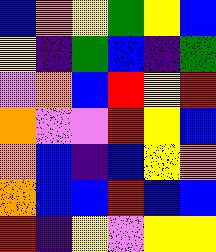[["blue", "orange", "yellow", "green", "yellow", "blue"], ["yellow", "indigo", "green", "blue", "indigo", "green"], ["violet", "orange", "blue", "red", "yellow", "red"], ["orange", "violet", "violet", "red", "yellow", "blue"], ["orange", "blue", "indigo", "blue", "yellow", "orange"], ["orange", "blue", "blue", "red", "blue", "blue"], ["red", "indigo", "yellow", "violet", "yellow", "yellow"]]